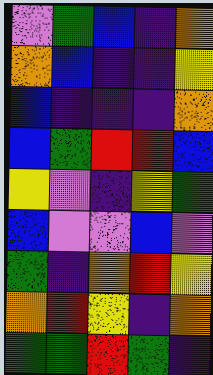[["violet", "green", "blue", "indigo", "orange"], ["orange", "blue", "indigo", "indigo", "yellow"], ["blue", "indigo", "indigo", "indigo", "orange"], ["blue", "green", "red", "red", "blue"], ["yellow", "violet", "indigo", "yellow", "green"], ["blue", "violet", "violet", "blue", "violet"], ["green", "indigo", "orange", "red", "yellow"], ["orange", "red", "yellow", "indigo", "orange"], ["green", "green", "red", "green", "indigo"]]